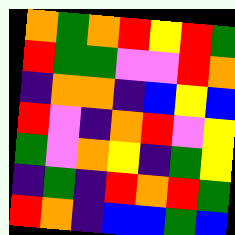[["orange", "green", "orange", "red", "yellow", "red", "green"], ["red", "green", "green", "violet", "violet", "red", "orange"], ["indigo", "orange", "orange", "indigo", "blue", "yellow", "blue"], ["red", "violet", "indigo", "orange", "red", "violet", "yellow"], ["green", "violet", "orange", "yellow", "indigo", "green", "yellow"], ["indigo", "green", "indigo", "red", "orange", "red", "green"], ["red", "orange", "indigo", "blue", "blue", "green", "blue"]]